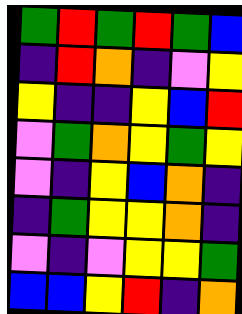[["green", "red", "green", "red", "green", "blue"], ["indigo", "red", "orange", "indigo", "violet", "yellow"], ["yellow", "indigo", "indigo", "yellow", "blue", "red"], ["violet", "green", "orange", "yellow", "green", "yellow"], ["violet", "indigo", "yellow", "blue", "orange", "indigo"], ["indigo", "green", "yellow", "yellow", "orange", "indigo"], ["violet", "indigo", "violet", "yellow", "yellow", "green"], ["blue", "blue", "yellow", "red", "indigo", "orange"]]